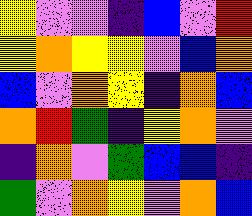[["yellow", "violet", "violet", "indigo", "blue", "violet", "red"], ["yellow", "orange", "yellow", "yellow", "violet", "blue", "orange"], ["blue", "violet", "orange", "yellow", "indigo", "orange", "blue"], ["orange", "red", "green", "indigo", "yellow", "orange", "violet"], ["indigo", "orange", "violet", "green", "blue", "blue", "indigo"], ["green", "violet", "orange", "yellow", "violet", "orange", "blue"]]